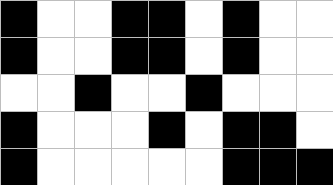[["black", "white", "white", "black", "black", "white", "black", "white", "white"], ["black", "white", "white", "black", "black", "white", "black", "white", "white"], ["white", "white", "black", "white", "white", "black", "white", "white", "white"], ["black", "white", "white", "white", "black", "white", "black", "black", "white"], ["black", "white", "white", "white", "white", "white", "black", "black", "black"]]